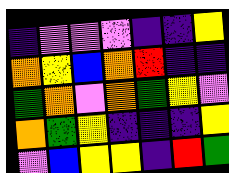[["indigo", "violet", "violet", "violet", "indigo", "indigo", "yellow"], ["orange", "yellow", "blue", "orange", "red", "indigo", "indigo"], ["green", "orange", "violet", "orange", "green", "yellow", "violet"], ["orange", "green", "yellow", "indigo", "indigo", "indigo", "yellow"], ["violet", "blue", "yellow", "yellow", "indigo", "red", "green"]]